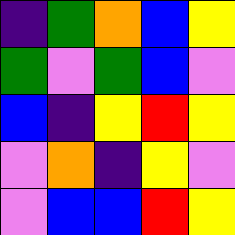[["indigo", "green", "orange", "blue", "yellow"], ["green", "violet", "green", "blue", "violet"], ["blue", "indigo", "yellow", "red", "yellow"], ["violet", "orange", "indigo", "yellow", "violet"], ["violet", "blue", "blue", "red", "yellow"]]